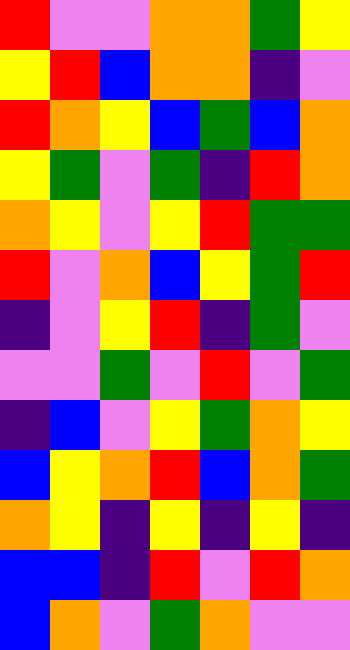[["red", "violet", "violet", "orange", "orange", "green", "yellow"], ["yellow", "red", "blue", "orange", "orange", "indigo", "violet"], ["red", "orange", "yellow", "blue", "green", "blue", "orange"], ["yellow", "green", "violet", "green", "indigo", "red", "orange"], ["orange", "yellow", "violet", "yellow", "red", "green", "green"], ["red", "violet", "orange", "blue", "yellow", "green", "red"], ["indigo", "violet", "yellow", "red", "indigo", "green", "violet"], ["violet", "violet", "green", "violet", "red", "violet", "green"], ["indigo", "blue", "violet", "yellow", "green", "orange", "yellow"], ["blue", "yellow", "orange", "red", "blue", "orange", "green"], ["orange", "yellow", "indigo", "yellow", "indigo", "yellow", "indigo"], ["blue", "blue", "indigo", "red", "violet", "red", "orange"], ["blue", "orange", "violet", "green", "orange", "violet", "violet"]]